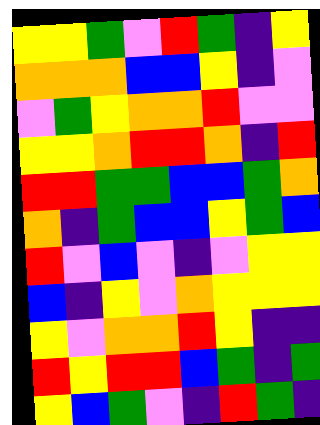[["yellow", "yellow", "green", "violet", "red", "green", "indigo", "yellow"], ["orange", "orange", "orange", "blue", "blue", "yellow", "indigo", "violet"], ["violet", "green", "yellow", "orange", "orange", "red", "violet", "violet"], ["yellow", "yellow", "orange", "red", "red", "orange", "indigo", "red"], ["red", "red", "green", "green", "blue", "blue", "green", "orange"], ["orange", "indigo", "green", "blue", "blue", "yellow", "green", "blue"], ["red", "violet", "blue", "violet", "indigo", "violet", "yellow", "yellow"], ["blue", "indigo", "yellow", "violet", "orange", "yellow", "yellow", "yellow"], ["yellow", "violet", "orange", "orange", "red", "yellow", "indigo", "indigo"], ["red", "yellow", "red", "red", "blue", "green", "indigo", "green"], ["yellow", "blue", "green", "violet", "indigo", "red", "green", "indigo"]]